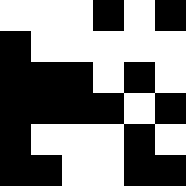[["white", "white", "white", "black", "white", "black"], ["black", "white", "white", "white", "white", "white"], ["black", "black", "black", "white", "black", "white"], ["black", "black", "black", "black", "white", "black"], ["black", "white", "white", "white", "black", "white"], ["black", "black", "white", "white", "black", "black"]]